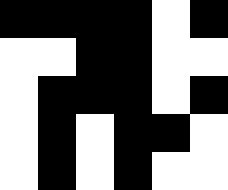[["black", "black", "black", "black", "white", "black"], ["white", "white", "black", "black", "white", "white"], ["white", "black", "black", "black", "white", "black"], ["white", "black", "white", "black", "black", "white"], ["white", "black", "white", "black", "white", "white"]]